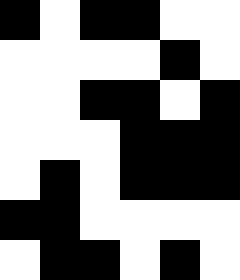[["black", "white", "black", "black", "white", "white"], ["white", "white", "white", "white", "black", "white"], ["white", "white", "black", "black", "white", "black"], ["white", "white", "white", "black", "black", "black"], ["white", "black", "white", "black", "black", "black"], ["black", "black", "white", "white", "white", "white"], ["white", "black", "black", "white", "black", "white"]]